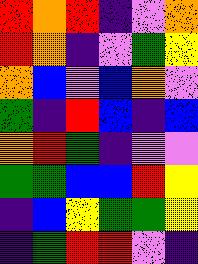[["red", "orange", "red", "indigo", "violet", "orange"], ["red", "orange", "indigo", "violet", "green", "yellow"], ["orange", "blue", "violet", "blue", "orange", "violet"], ["green", "indigo", "red", "blue", "indigo", "blue"], ["orange", "red", "green", "indigo", "violet", "violet"], ["green", "green", "blue", "blue", "red", "yellow"], ["indigo", "blue", "yellow", "green", "green", "yellow"], ["indigo", "green", "red", "red", "violet", "indigo"]]